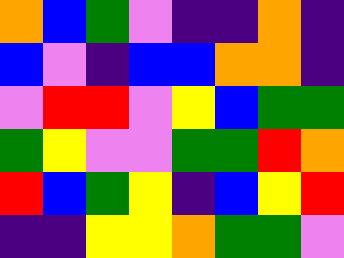[["orange", "blue", "green", "violet", "indigo", "indigo", "orange", "indigo"], ["blue", "violet", "indigo", "blue", "blue", "orange", "orange", "indigo"], ["violet", "red", "red", "violet", "yellow", "blue", "green", "green"], ["green", "yellow", "violet", "violet", "green", "green", "red", "orange"], ["red", "blue", "green", "yellow", "indigo", "blue", "yellow", "red"], ["indigo", "indigo", "yellow", "yellow", "orange", "green", "green", "violet"]]